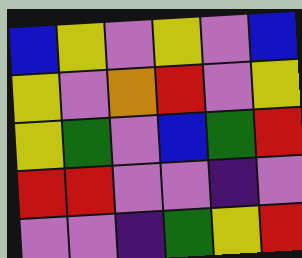[["blue", "yellow", "violet", "yellow", "violet", "blue"], ["yellow", "violet", "orange", "red", "violet", "yellow"], ["yellow", "green", "violet", "blue", "green", "red"], ["red", "red", "violet", "violet", "indigo", "violet"], ["violet", "violet", "indigo", "green", "yellow", "red"]]